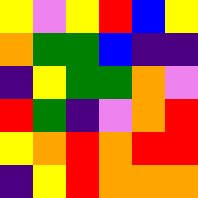[["yellow", "violet", "yellow", "red", "blue", "yellow"], ["orange", "green", "green", "blue", "indigo", "indigo"], ["indigo", "yellow", "green", "green", "orange", "violet"], ["red", "green", "indigo", "violet", "orange", "red"], ["yellow", "orange", "red", "orange", "red", "red"], ["indigo", "yellow", "red", "orange", "orange", "orange"]]